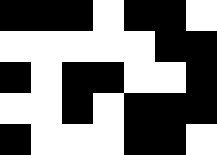[["black", "black", "black", "white", "black", "black", "white"], ["white", "white", "white", "white", "white", "black", "black"], ["black", "white", "black", "black", "white", "white", "black"], ["white", "white", "black", "white", "black", "black", "black"], ["black", "white", "white", "white", "black", "black", "white"]]